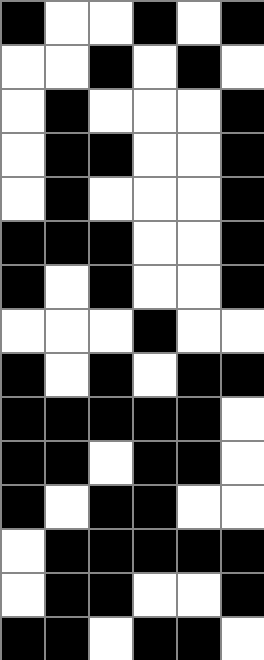[["black", "white", "white", "black", "white", "black"], ["white", "white", "black", "white", "black", "white"], ["white", "black", "white", "white", "white", "black"], ["white", "black", "black", "white", "white", "black"], ["white", "black", "white", "white", "white", "black"], ["black", "black", "black", "white", "white", "black"], ["black", "white", "black", "white", "white", "black"], ["white", "white", "white", "black", "white", "white"], ["black", "white", "black", "white", "black", "black"], ["black", "black", "black", "black", "black", "white"], ["black", "black", "white", "black", "black", "white"], ["black", "white", "black", "black", "white", "white"], ["white", "black", "black", "black", "black", "black"], ["white", "black", "black", "white", "white", "black"], ["black", "black", "white", "black", "black", "white"]]